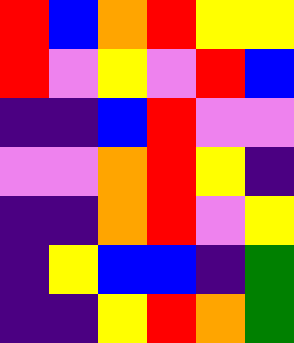[["red", "blue", "orange", "red", "yellow", "yellow"], ["red", "violet", "yellow", "violet", "red", "blue"], ["indigo", "indigo", "blue", "red", "violet", "violet"], ["violet", "violet", "orange", "red", "yellow", "indigo"], ["indigo", "indigo", "orange", "red", "violet", "yellow"], ["indigo", "yellow", "blue", "blue", "indigo", "green"], ["indigo", "indigo", "yellow", "red", "orange", "green"]]